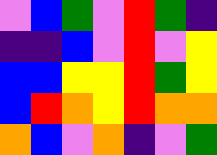[["violet", "blue", "green", "violet", "red", "green", "indigo"], ["indigo", "indigo", "blue", "violet", "red", "violet", "yellow"], ["blue", "blue", "yellow", "yellow", "red", "green", "yellow"], ["blue", "red", "orange", "yellow", "red", "orange", "orange"], ["orange", "blue", "violet", "orange", "indigo", "violet", "green"]]